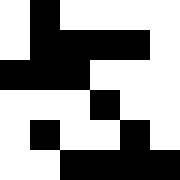[["white", "black", "white", "white", "white", "white"], ["white", "black", "black", "black", "black", "white"], ["black", "black", "black", "white", "white", "white"], ["white", "white", "white", "black", "white", "white"], ["white", "black", "white", "white", "black", "white"], ["white", "white", "black", "black", "black", "black"]]